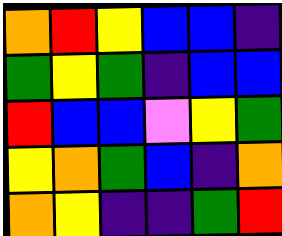[["orange", "red", "yellow", "blue", "blue", "indigo"], ["green", "yellow", "green", "indigo", "blue", "blue"], ["red", "blue", "blue", "violet", "yellow", "green"], ["yellow", "orange", "green", "blue", "indigo", "orange"], ["orange", "yellow", "indigo", "indigo", "green", "red"]]